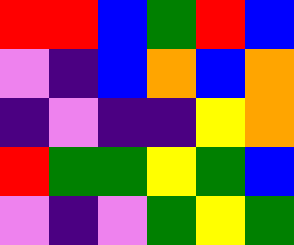[["red", "red", "blue", "green", "red", "blue"], ["violet", "indigo", "blue", "orange", "blue", "orange"], ["indigo", "violet", "indigo", "indigo", "yellow", "orange"], ["red", "green", "green", "yellow", "green", "blue"], ["violet", "indigo", "violet", "green", "yellow", "green"]]